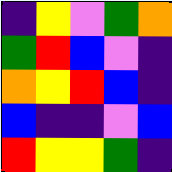[["indigo", "yellow", "violet", "green", "orange"], ["green", "red", "blue", "violet", "indigo"], ["orange", "yellow", "red", "blue", "indigo"], ["blue", "indigo", "indigo", "violet", "blue"], ["red", "yellow", "yellow", "green", "indigo"]]